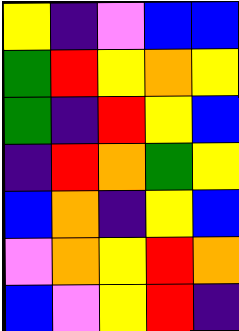[["yellow", "indigo", "violet", "blue", "blue"], ["green", "red", "yellow", "orange", "yellow"], ["green", "indigo", "red", "yellow", "blue"], ["indigo", "red", "orange", "green", "yellow"], ["blue", "orange", "indigo", "yellow", "blue"], ["violet", "orange", "yellow", "red", "orange"], ["blue", "violet", "yellow", "red", "indigo"]]